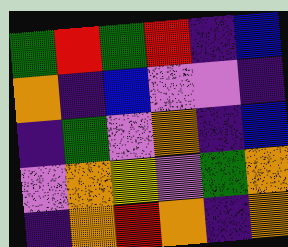[["green", "red", "green", "red", "indigo", "blue"], ["orange", "indigo", "blue", "violet", "violet", "indigo"], ["indigo", "green", "violet", "orange", "indigo", "blue"], ["violet", "orange", "yellow", "violet", "green", "orange"], ["indigo", "orange", "red", "orange", "indigo", "orange"]]